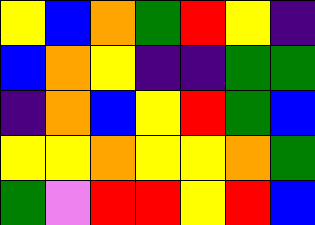[["yellow", "blue", "orange", "green", "red", "yellow", "indigo"], ["blue", "orange", "yellow", "indigo", "indigo", "green", "green"], ["indigo", "orange", "blue", "yellow", "red", "green", "blue"], ["yellow", "yellow", "orange", "yellow", "yellow", "orange", "green"], ["green", "violet", "red", "red", "yellow", "red", "blue"]]